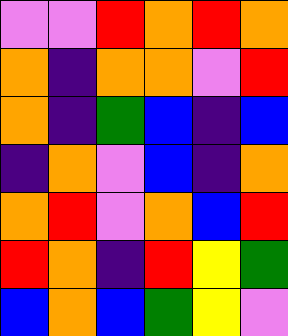[["violet", "violet", "red", "orange", "red", "orange"], ["orange", "indigo", "orange", "orange", "violet", "red"], ["orange", "indigo", "green", "blue", "indigo", "blue"], ["indigo", "orange", "violet", "blue", "indigo", "orange"], ["orange", "red", "violet", "orange", "blue", "red"], ["red", "orange", "indigo", "red", "yellow", "green"], ["blue", "orange", "blue", "green", "yellow", "violet"]]